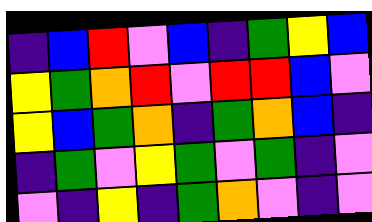[["indigo", "blue", "red", "violet", "blue", "indigo", "green", "yellow", "blue"], ["yellow", "green", "orange", "red", "violet", "red", "red", "blue", "violet"], ["yellow", "blue", "green", "orange", "indigo", "green", "orange", "blue", "indigo"], ["indigo", "green", "violet", "yellow", "green", "violet", "green", "indigo", "violet"], ["violet", "indigo", "yellow", "indigo", "green", "orange", "violet", "indigo", "violet"]]